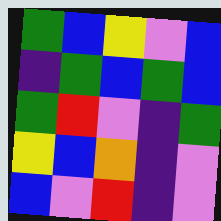[["green", "blue", "yellow", "violet", "blue"], ["indigo", "green", "blue", "green", "blue"], ["green", "red", "violet", "indigo", "green"], ["yellow", "blue", "orange", "indigo", "violet"], ["blue", "violet", "red", "indigo", "violet"]]